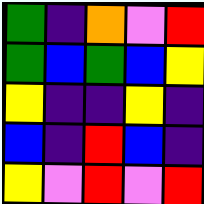[["green", "indigo", "orange", "violet", "red"], ["green", "blue", "green", "blue", "yellow"], ["yellow", "indigo", "indigo", "yellow", "indigo"], ["blue", "indigo", "red", "blue", "indigo"], ["yellow", "violet", "red", "violet", "red"]]